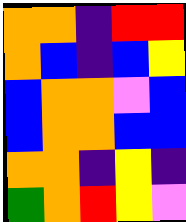[["orange", "orange", "indigo", "red", "red"], ["orange", "blue", "indigo", "blue", "yellow"], ["blue", "orange", "orange", "violet", "blue"], ["blue", "orange", "orange", "blue", "blue"], ["orange", "orange", "indigo", "yellow", "indigo"], ["green", "orange", "red", "yellow", "violet"]]